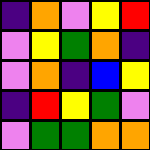[["indigo", "orange", "violet", "yellow", "red"], ["violet", "yellow", "green", "orange", "indigo"], ["violet", "orange", "indigo", "blue", "yellow"], ["indigo", "red", "yellow", "green", "violet"], ["violet", "green", "green", "orange", "orange"]]